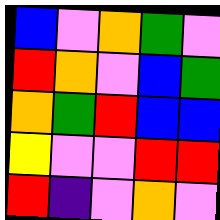[["blue", "violet", "orange", "green", "violet"], ["red", "orange", "violet", "blue", "green"], ["orange", "green", "red", "blue", "blue"], ["yellow", "violet", "violet", "red", "red"], ["red", "indigo", "violet", "orange", "violet"]]